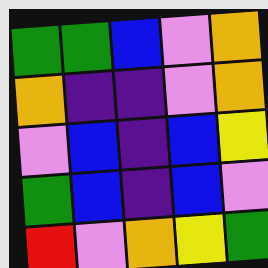[["green", "green", "blue", "violet", "orange"], ["orange", "indigo", "indigo", "violet", "orange"], ["violet", "blue", "indigo", "blue", "yellow"], ["green", "blue", "indigo", "blue", "violet"], ["red", "violet", "orange", "yellow", "green"]]